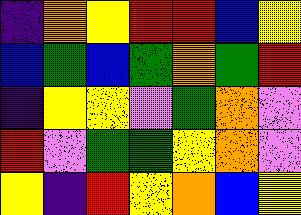[["indigo", "orange", "yellow", "red", "red", "blue", "yellow"], ["blue", "green", "blue", "green", "orange", "green", "red"], ["indigo", "yellow", "yellow", "violet", "green", "orange", "violet"], ["red", "violet", "green", "green", "yellow", "orange", "violet"], ["yellow", "indigo", "red", "yellow", "orange", "blue", "yellow"]]